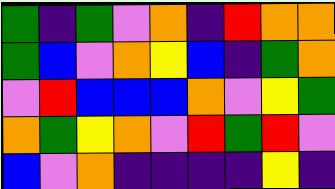[["green", "indigo", "green", "violet", "orange", "indigo", "red", "orange", "orange"], ["green", "blue", "violet", "orange", "yellow", "blue", "indigo", "green", "orange"], ["violet", "red", "blue", "blue", "blue", "orange", "violet", "yellow", "green"], ["orange", "green", "yellow", "orange", "violet", "red", "green", "red", "violet"], ["blue", "violet", "orange", "indigo", "indigo", "indigo", "indigo", "yellow", "indigo"]]